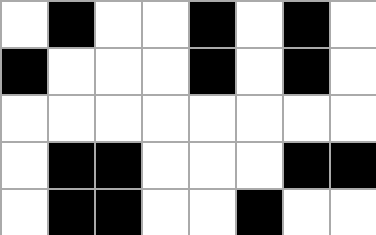[["white", "black", "white", "white", "black", "white", "black", "white"], ["black", "white", "white", "white", "black", "white", "black", "white"], ["white", "white", "white", "white", "white", "white", "white", "white"], ["white", "black", "black", "white", "white", "white", "black", "black"], ["white", "black", "black", "white", "white", "black", "white", "white"]]